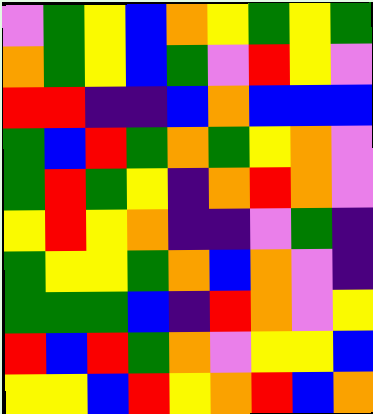[["violet", "green", "yellow", "blue", "orange", "yellow", "green", "yellow", "green"], ["orange", "green", "yellow", "blue", "green", "violet", "red", "yellow", "violet"], ["red", "red", "indigo", "indigo", "blue", "orange", "blue", "blue", "blue"], ["green", "blue", "red", "green", "orange", "green", "yellow", "orange", "violet"], ["green", "red", "green", "yellow", "indigo", "orange", "red", "orange", "violet"], ["yellow", "red", "yellow", "orange", "indigo", "indigo", "violet", "green", "indigo"], ["green", "yellow", "yellow", "green", "orange", "blue", "orange", "violet", "indigo"], ["green", "green", "green", "blue", "indigo", "red", "orange", "violet", "yellow"], ["red", "blue", "red", "green", "orange", "violet", "yellow", "yellow", "blue"], ["yellow", "yellow", "blue", "red", "yellow", "orange", "red", "blue", "orange"]]